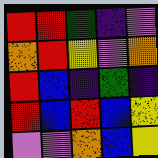[["red", "red", "green", "indigo", "violet"], ["orange", "red", "yellow", "violet", "orange"], ["red", "blue", "indigo", "green", "indigo"], ["red", "blue", "red", "blue", "yellow"], ["violet", "violet", "orange", "blue", "yellow"]]